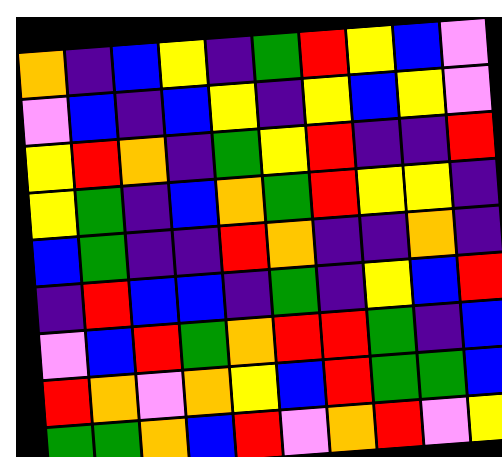[["orange", "indigo", "blue", "yellow", "indigo", "green", "red", "yellow", "blue", "violet"], ["violet", "blue", "indigo", "blue", "yellow", "indigo", "yellow", "blue", "yellow", "violet"], ["yellow", "red", "orange", "indigo", "green", "yellow", "red", "indigo", "indigo", "red"], ["yellow", "green", "indigo", "blue", "orange", "green", "red", "yellow", "yellow", "indigo"], ["blue", "green", "indigo", "indigo", "red", "orange", "indigo", "indigo", "orange", "indigo"], ["indigo", "red", "blue", "blue", "indigo", "green", "indigo", "yellow", "blue", "red"], ["violet", "blue", "red", "green", "orange", "red", "red", "green", "indigo", "blue"], ["red", "orange", "violet", "orange", "yellow", "blue", "red", "green", "green", "blue"], ["green", "green", "orange", "blue", "red", "violet", "orange", "red", "violet", "yellow"]]